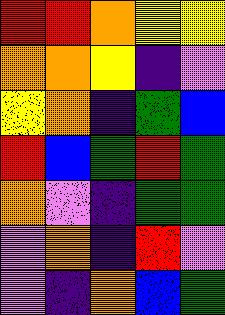[["red", "red", "orange", "yellow", "yellow"], ["orange", "orange", "yellow", "indigo", "violet"], ["yellow", "orange", "indigo", "green", "blue"], ["red", "blue", "green", "red", "green"], ["orange", "violet", "indigo", "green", "green"], ["violet", "orange", "indigo", "red", "violet"], ["violet", "indigo", "orange", "blue", "green"]]